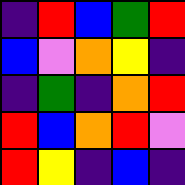[["indigo", "red", "blue", "green", "red"], ["blue", "violet", "orange", "yellow", "indigo"], ["indigo", "green", "indigo", "orange", "red"], ["red", "blue", "orange", "red", "violet"], ["red", "yellow", "indigo", "blue", "indigo"]]